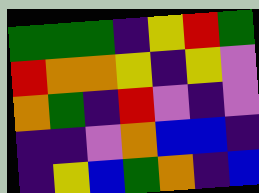[["green", "green", "green", "indigo", "yellow", "red", "green"], ["red", "orange", "orange", "yellow", "indigo", "yellow", "violet"], ["orange", "green", "indigo", "red", "violet", "indigo", "violet"], ["indigo", "indigo", "violet", "orange", "blue", "blue", "indigo"], ["indigo", "yellow", "blue", "green", "orange", "indigo", "blue"]]